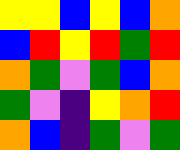[["yellow", "yellow", "blue", "yellow", "blue", "orange"], ["blue", "red", "yellow", "red", "green", "red"], ["orange", "green", "violet", "green", "blue", "orange"], ["green", "violet", "indigo", "yellow", "orange", "red"], ["orange", "blue", "indigo", "green", "violet", "green"]]